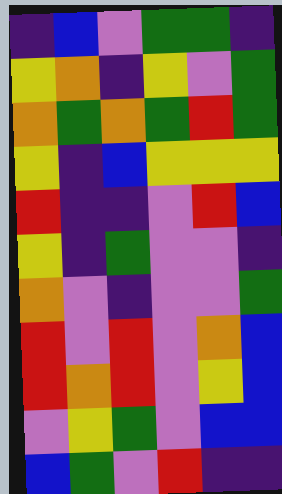[["indigo", "blue", "violet", "green", "green", "indigo"], ["yellow", "orange", "indigo", "yellow", "violet", "green"], ["orange", "green", "orange", "green", "red", "green"], ["yellow", "indigo", "blue", "yellow", "yellow", "yellow"], ["red", "indigo", "indigo", "violet", "red", "blue"], ["yellow", "indigo", "green", "violet", "violet", "indigo"], ["orange", "violet", "indigo", "violet", "violet", "green"], ["red", "violet", "red", "violet", "orange", "blue"], ["red", "orange", "red", "violet", "yellow", "blue"], ["violet", "yellow", "green", "violet", "blue", "blue"], ["blue", "green", "violet", "red", "indigo", "indigo"]]